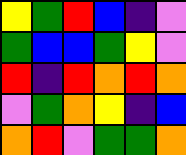[["yellow", "green", "red", "blue", "indigo", "violet"], ["green", "blue", "blue", "green", "yellow", "violet"], ["red", "indigo", "red", "orange", "red", "orange"], ["violet", "green", "orange", "yellow", "indigo", "blue"], ["orange", "red", "violet", "green", "green", "orange"]]